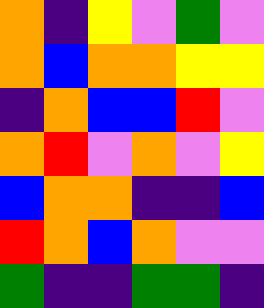[["orange", "indigo", "yellow", "violet", "green", "violet"], ["orange", "blue", "orange", "orange", "yellow", "yellow"], ["indigo", "orange", "blue", "blue", "red", "violet"], ["orange", "red", "violet", "orange", "violet", "yellow"], ["blue", "orange", "orange", "indigo", "indigo", "blue"], ["red", "orange", "blue", "orange", "violet", "violet"], ["green", "indigo", "indigo", "green", "green", "indigo"]]